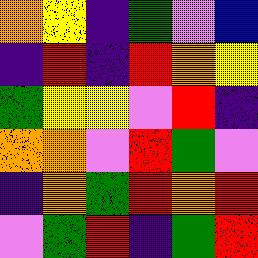[["orange", "yellow", "indigo", "green", "violet", "blue"], ["indigo", "red", "indigo", "red", "orange", "yellow"], ["green", "yellow", "yellow", "violet", "red", "indigo"], ["orange", "orange", "violet", "red", "green", "violet"], ["indigo", "orange", "green", "red", "orange", "red"], ["violet", "green", "red", "indigo", "green", "red"]]